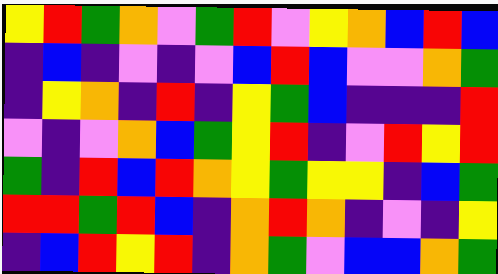[["yellow", "red", "green", "orange", "violet", "green", "red", "violet", "yellow", "orange", "blue", "red", "blue"], ["indigo", "blue", "indigo", "violet", "indigo", "violet", "blue", "red", "blue", "violet", "violet", "orange", "green"], ["indigo", "yellow", "orange", "indigo", "red", "indigo", "yellow", "green", "blue", "indigo", "indigo", "indigo", "red"], ["violet", "indigo", "violet", "orange", "blue", "green", "yellow", "red", "indigo", "violet", "red", "yellow", "red"], ["green", "indigo", "red", "blue", "red", "orange", "yellow", "green", "yellow", "yellow", "indigo", "blue", "green"], ["red", "red", "green", "red", "blue", "indigo", "orange", "red", "orange", "indigo", "violet", "indigo", "yellow"], ["indigo", "blue", "red", "yellow", "red", "indigo", "orange", "green", "violet", "blue", "blue", "orange", "green"]]